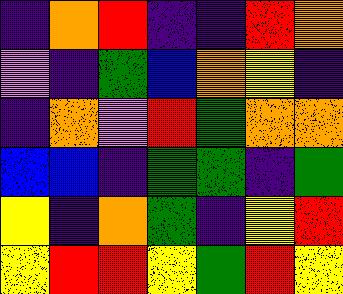[["indigo", "orange", "red", "indigo", "indigo", "red", "orange"], ["violet", "indigo", "green", "blue", "orange", "yellow", "indigo"], ["indigo", "orange", "violet", "red", "green", "orange", "orange"], ["blue", "blue", "indigo", "green", "green", "indigo", "green"], ["yellow", "indigo", "orange", "green", "indigo", "yellow", "red"], ["yellow", "red", "red", "yellow", "green", "red", "yellow"]]